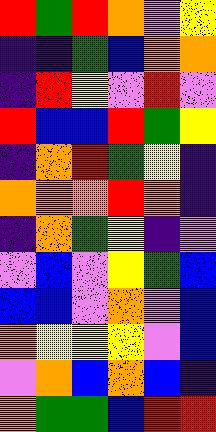[["red", "green", "red", "orange", "violet", "yellow"], ["indigo", "indigo", "green", "blue", "orange", "orange"], ["indigo", "red", "yellow", "violet", "red", "violet"], ["red", "blue", "blue", "red", "green", "yellow"], ["indigo", "orange", "red", "green", "yellow", "indigo"], ["orange", "orange", "orange", "red", "orange", "indigo"], ["indigo", "orange", "green", "yellow", "indigo", "violet"], ["violet", "blue", "violet", "yellow", "green", "blue"], ["blue", "blue", "violet", "orange", "violet", "blue"], ["orange", "yellow", "yellow", "yellow", "violet", "blue"], ["violet", "orange", "blue", "orange", "blue", "indigo"], ["orange", "green", "green", "blue", "red", "red"]]